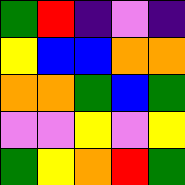[["green", "red", "indigo", "violet", "indigo"], ["yellow", "blue", "blue", "orange", "orange"], ["orange", "orange", "green", "blue", "green"], ["violet", "violet", "yellow", "violet", "yellow"], ["green", "yellow", "orange", "red", "green"]]